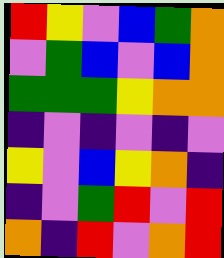[["red", "yellow", "violet", "blue", "green", "orange"], ["violet", "green", "blue", "violet", "blue", "orange"], ["green", "green", "green", "yellow", "orange", "orange"], ["indigo", "violet", "indigo", "violet", "indigo", "violet"], ["yellow", "violet", "blue", "yellow", "orange", "indigo"], ["indigo", "violet", "green", "red", "violet", "red"], ["orange", "indigo", "red", "violet", "orange", "red"]]